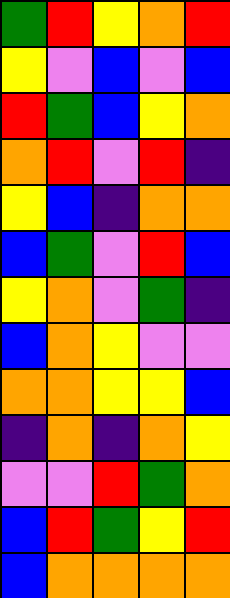[["green", "red", "yellow", "orange", "red"], ["yellow", "violet", "blue", "violet", "blue"], ["red", "green", "blue", "yellow", "orange"], ["orange", "red", "violet", "red", "indigo"], ["yellow", "blue", "indigo", "orange", "orange"], ["blue", "green", "violet", "red", "blue"], ["yellow", "orange", "violet", "green", "indigo"], ["blue", "orange", "yellow", "violet", "violet"], ["orange", "orange", "yellow", "yellow", "blue"], ["indigo", "orange", "indigo", "orange", "yellow"], ["violet", "violet", "red", "green", "orange"], ["blue", "red", "green", "yellow", "red"], ["blue", "orange", "orange", "orange", "orange"]]